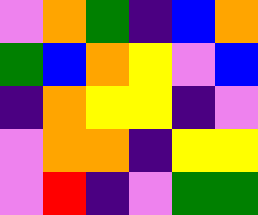[["violet", "orange", "green", "indigo", "blue", "orange"], ["green", "blue", "orange", "yellow", "violet", "blue"], ["indigo", "orange", "yellow", "yellow", "indigo", "violet"], ["violet", "orange", "orange", "indigo", "yellow", "yellow"], ["violet", "red", "indigo", "violet", "green", "green"]]